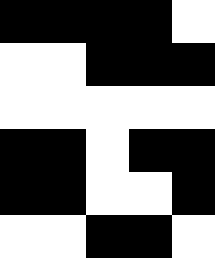[["black", "black", "black", "black", "white"], ["white", "white", "black", "black", "black"], ["white", "white", "white", "white", "white"], ["black", "black", "white", "black", "black"], ["black", "black", "white", "white", "black"], ["white", "white", "black", "black", "white"]]